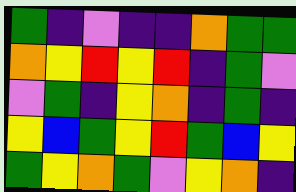[["green", "indigo", "violet", "indigo", "indigo", "orange", "green", "green"], ["orange", "yellow", "red", "yellow", "red", "indigo", "green", "violet"], ["violet", "green", "indigo", "yellow", "orange", "indigo", "green", "indigo"], ["yellow", "blue", "green", "yellow", "red", "green", "blue", "yellow"], ["green", "yellow", "orange", "green", "violet", "yellow", "orange", "indigo"]]